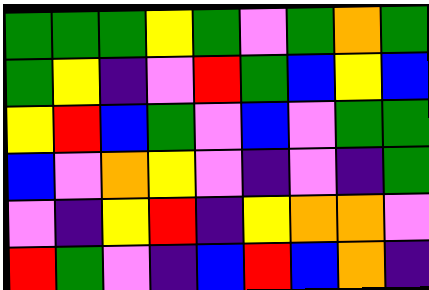[["green", "green", "green", "yellow", "green", "violet", "green", "orange", "green"], ["green", "yellow", "indigo", "violet", "red", "green", "blue", "yellow", "blue"], ["yellow", "red", "blue", "green", "violet", "blue", "violet", "green", "green"], ["blue", "violet", "orange", "yellow", "violet", "indigo", "violet", "indigo", "green"], ["violet", "indigo", "yellow", "red", "indigo", "yellow", "orange", "orange", "violet"], ["red", "green", "violet", "indigo", "blue", "red", "blue", "orange", "indigo"]]